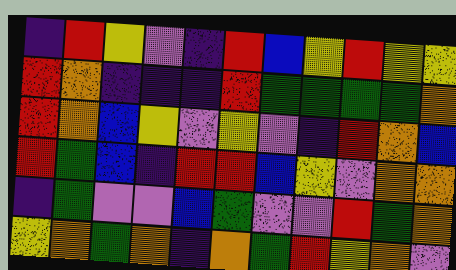[["indigo", "red", "yellow", "violet", "indigo", "red", "blue", "yellow", "red", "yellow", "yellow"], ["red", "orange", "indigo", "indigo", "indigo", "red", "green", "green", "green", "green", "orange"], ["red", "orange", "blue", "yellow", "violet", "yellow", "violet", "indigo", "red", "orange", "blue"], ["red", "green", "blue", "indigo", "red", "red", "blue", "yellow", "violet", "orange", "orange"], ["indigo", "green", "violet", "violet", "blue", "green", "violet", "violet", "red", "green", "orange"], ["yellow", "orange", "green", "orange", "indigo", "orange", "green", "red", "yellow", "orange", "violet"]]